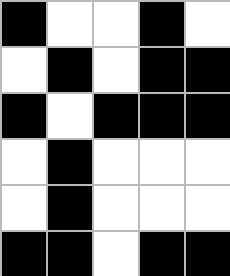[["black", "white", "white", "black", "white"], ["white", "black", "white", "black", "black"], ["black", "white", "black", "black", "black"], ["white", "black", "white", "white", "white"], ["white", "black", "white", "white", "white"], ["black", "black", "white", "black", "black"]]